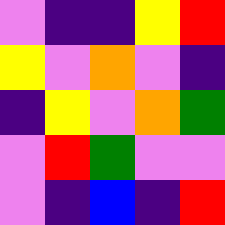[["violet", "indigo", "indigo", "yellow", "red"], ["yellow", "violet", "orange", "violet", "indigo"], ["indigo", "yellow", "violet", "orange", "green"], ["violet", "red", "green", "violet", "violet"], ["violet", "indigo", "blue", "indigo", "red"]]